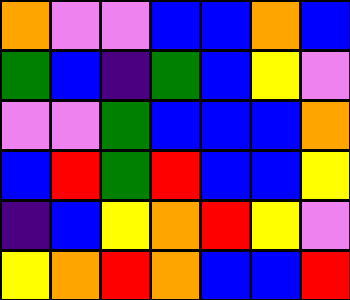[["orange", "violet", "violet", "blue", "blue", "orange", "blue"], ["green", "blue", "indigo", "green", "blue", "yellow", "violet"], ["violet", "violet", "green", "blue", "blue", "blue", "orange"], ["blue", "red", "green", "red", "blue", "blue", "yellow"], ["indigo", "blue", "yellow", "orange", "red", "yellow", "violet"], ["yellow", "orange", "red", "orange", "blue", "blue", "red"]]